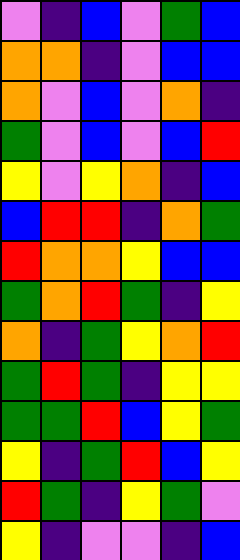[["violet", "indigo", "blue", "violet", "green", "blue"], ["orange", "orange", "indigo", "violet", "blue", "blue"], ["orange", "violet", "blue", "violet", "orange", "indigo"], ["green", "violet", "blue", "violet", "blue", "red"], ["yellow", "violet", "yellow", "orange", "indigo", "blue"], ["blue", "red", "red", "indigo", "orange", "green"], ["red", "orange", "orange", "yellow", "blue", "blue"], ["green", "orange", "red", "green", "indigo", "yellow"], ["orange", "indigo", "green", "yellow", "orange", "red"], ["green", "red", "green", "indigo", "yellow", "yellow"], ["green", "green", "red", "blue", "yellow", "green"], ["yellow", "indigo", "green", "red", "blue", "yellow"], ["red", "green", "indigo", "yellow", "green", "violet"], ["yellow", "indigo", "violet", "violet", "indigo", "blue"]]